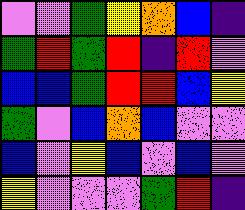[["violet", "violet", "green", "yellow", "orange", "blue", "indigo"], ["green", "red", "green", "red", "indigo", "red", "violet"], ["blue", "blue", "green", "red", "red", "blue", "yellow"], ["green", "violet", "blue", "orange", "blue", "violet", "violet"], ["blue", "violet", "yellow", "blue", "violet", "blue", "violet"], ["yellow", "violet", "violet", "violet", "green", "red", "indigo"]]